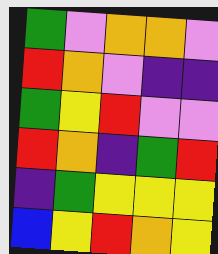[["green", "violet", "orange", "orange", "violet"], ["red", "orange", "violet", "indigo", "indigo"], ["green", "yellow", "red", "violet", "violet"], ["red", "orange", "indigo", "green", "red"], ["indigo", "green", "yellow", "yellow", "yellow"], ["blue", "yellow", "red", "orange", "yellow"]]